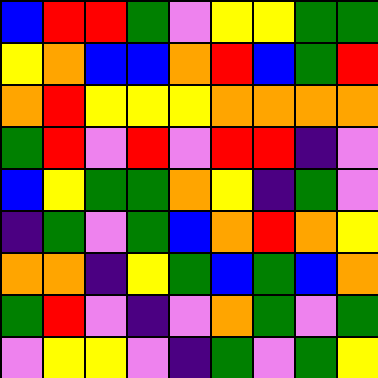[["blue", "red", "red", "green", "violet", "yellow", "yellow", "green", "green"], ["yellow", "orange", "blue", "blue", "orange", "red", "blue", "green", "red"], ["orange", "red", "yellow", "yellow", "yellow", "orange", "orange", "orange", "orange"], ["green", "red", "violet", "red", "violet", "red", "red", "indigo", "violet"], ["blue", "yellow", "green", "green", "orange", "yellow", "indigo", "green", "violet"], ["indigo", "green", "violet", "green", "blue", "orange", "red", "orange", "yellow"], ["orange", "orange", "indigo", "yellow", "green", "blue", "green", "blue", "orange"], ["green", "red", "violet", "indigo", "violet", "orange", "green", "violet", "green"], ["violet", "yellow", "yellow", "violet", "indigo", "green", "violet", "green", "yellow"]]